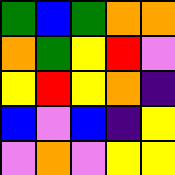[["green", "blue", "green", "orange", "orange"], ["orange", "green", "yellow", "red", "violet"], ["yellow", "red", "yellow", "orange", "indigo"], ["blue", "violet", "blue", "indigo", "yellow"], ["violet", "orange", "violet", "yellow", "yellow"]]